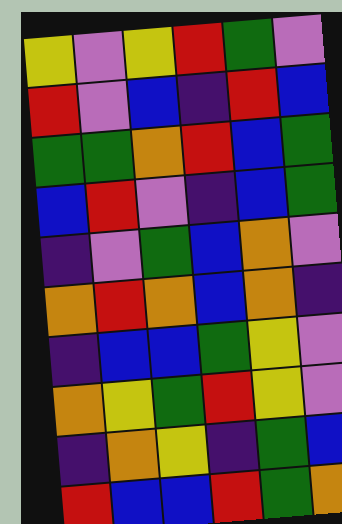[["yellow", "violet", "yellow", "red", "green", "violet"], ["red", "violet", "blue", "indigo", "red", "blue"], ["green", "green", "orange", "red", "blue", "green"], ["blue", "red", "violet", "indigo", "blue", "green"], ["indigo", "violet", "green", "blue", "orange", "violet"], ["orange", "red", "orange", "blue", "orange", "indigo"], ["indigo", "blue", "blue", "green", "yellow", "violet"], ["orange", "yellow", "green", "red", "yellow", "violet"], ["indigo", "orange", "yellow", "indigo", "green", "blue"], ["red", "blue", "blue", "red", "green", "orange"]]